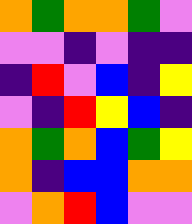[["orange", "green", "orange", "orange", "green", "violet"], ["violet", "violet", "indigo", "violet", "indigo", "indigo"], ["indigo", "red", "violet", "blue", "indigo", "yellow"], ["violet", "indigo", "red", "yellow", "blue", "indigo"], ["orange", "green", "orange", "blue", "green", "yellow"], ["orange", "indigo", "blue", "blue", "orange", "orange"], ["violet", "orange", "red", "blue", "violet", "violet"]]